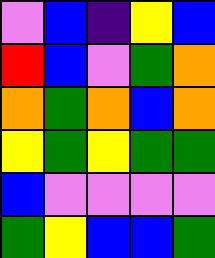[["violet", "blue", "indigo", "yellow", "blue"], ["red", "blue", "violet", "green", "orange"], ["orange", "green", "orange", "blue", "orange"], ["yellow", "green", "yellow", "green", "green"], ["blue", "violet", "violet", "violet", "violet"], ["green", "yellow", "blue", "blue", "green"]]